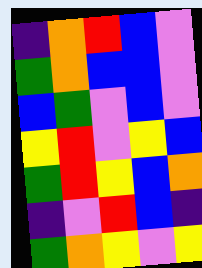[["indigo", "orange", "red", "blue", "violet"], ["green", "orange", "blue", "blue", "violet"], ["blue", "green", "violet", "blue", "violet"], ["yellow", "red", "violet", "yellow", "blue"], ["green", "red", "yellow", "blue", "orange"], ["indigo", "violet", "red", "blue", "indigo"], ["green", "orange", "yellow", "violet", "yellow"]]